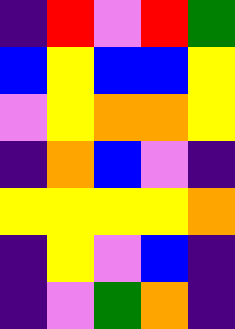[["indigo", "red", "violet", "red", "green"], ["blue", "yellow", "blue", "blue", "yellow"], ["violet", "yellow", "orange", "orange", "yellow"], ["indigo", "orange", "blue", "violet", "indigo"], ["yellow", "yellow", "yellow", "yellow", "orange"], ["indigo", "yellow", "violet", "blue", "indigo"], ["indigo", "violet", "green", "orange", "indigo"]]